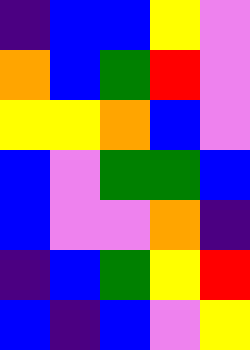[["indigo", "blue", "blue", "yellow", "violet"], ["orange", "blue", "green", "red", "violet"], ["yellow", "yellow", "orange", "blue", "violet"], ["blue", "violet", "green", "green", "blue"], ["blue", "violet", "violet", "orange", "indigo"], ["indigo", "blue", "green", "yellow", "red"], ["blue", "indigo", "blue", "violet", "yellow"]]